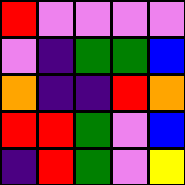[["red", "violet", "violet", "violet", "violet"], ["violet", "indigo", "green", "green", "blue"], ["orange", "indigo", "indigo", "red", "orange"], ["red", "red", "green", "violet", "blue"], ["indigo", "red", "green", "violet", "yellow"]]